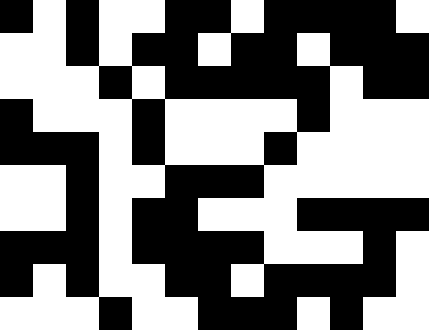[["black", "white", "black", "white", "white", "black", "black", "white", "black", "black", "black", "black", "white"], ["white", "white", "black", "white", "black", "black", "white", "black", "black", "white", "black", "black", "black"], ["white", "white", "white", "black", "white", "black", "black", "black", "black", "black", "white", "black", "black"], ["black", "white", "white", "white", "black", "white", "white", "white", "white", "black", "white", "white", "white"], ["black", "black", "black", "white", "black", "white", "white", "white", "black", "white", "white", "white", "white"], ["white", "white", "black", "white", "white", "black", "black", "black", "white", "white", "white", "white", "white"], ["white", "white", "black", "white", "black", "black", "white", "white", "white", "black", "black", "black", "black"], ["black", "black", "black", "white", "black", "black", "black", "black", "white", "white", "white", "black", "white"], ["black", "white", "black", "white", "white", "black", "black", "white", "black", "black", "black", "black", "white"], ["white", "white", "white", "black", "white", "white", "black", "black", "black", "white", "black", "white", "white"]]